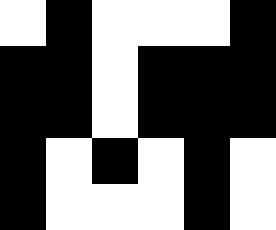[["white", "black", "white", "white", "white", "black"], ["black", "black", "white", "black", "black", "black"], ["black", "black", "white", "black", "black", "black"], ["black", "white", "black", "white", "black", "white"], ["black", "white", "white", "white", "black", "white"]]